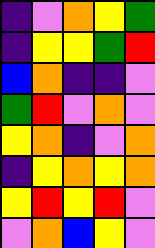[["indigo", "violet", "orange", "yellow", "green"], ["indigo", "yellow", "yellow", "green", "red"], ["blue", "orange", "indigo", "indigo", "violet"], ["green", "red", "violet", "orange", "violet"], ["yellow", "orange", "indigo", "violet", "orange"], ["indigo", "yellow", "orange", "yellow", "orange"], ["yellow", "red", "yellow", "red", "violet"], ["violet", "orange", "blue", "yellow", "violet"]]